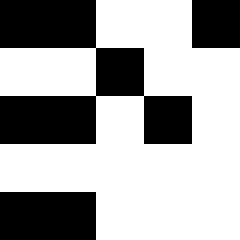[["black", "black", "white", "white", "black"], ["white", "white", "black", "white", "white"], ["black", "black", "white", "black", "white"], ["white", "white", "white", "white", "white"], ["black", "black", "white", "white", "white"]]